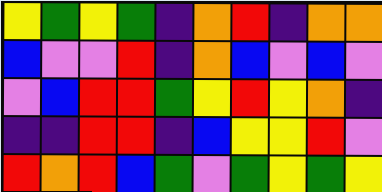[["yellow", "green", "yellow", "green", "indigo", "orange", "red", "indigo", "orange", "orange"], ["blue", "violet", "violet", "red", "indigo", "orange", "blue", "violet", "blue", "violet"], ["violet", "blue", "red", "red", "green", "yellow", "red", "yellow", "orange", "indigo"], ["indigo", "indigo", "red", "red", "indigo", "blue", "yellow", "yellow", "red", "violet"], ["red", "orange", "red", "blue", "green", "violet", "green", "yellow", "green", "yellow"]]